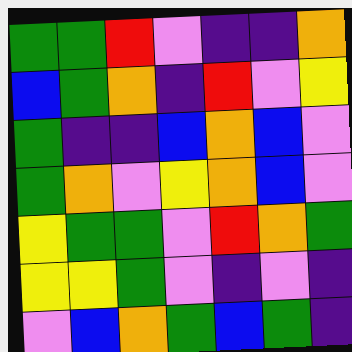[["green", "green", "red", "violet", "indigo", "indigo", "orange"], ["blue", "green", "orange", "indigo", "red", "violet", "yellow"], ["green", "indigo", "indigo", "blue", "orange", "blue", "violet"], ["green", "orange", "violet", "yellow", "orange", "blue", "violet"], ["yellow", "green", "green", "violet", "red", "orange", "green"], ["yellow", "yellow", "green", "violet", "indigo", "violet", "indigo"], ["violet", "blue", "orange", "green", "blue", "green", "indigo"]]